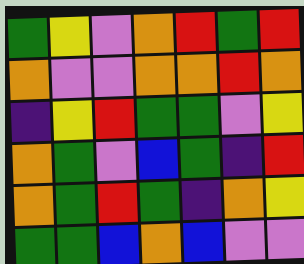[["green", "yellow", "violet", "orange", "red", "green", "red"], ["orange", "violet", "violet", "orange", "orange", "red", "orange"], ["indigo", "yellow", "red", "green", "green", "violet", "yellow"], ["orange", "green", "violet", "blue", "green", "indigo", "red"], ["orange", "green", "red", "green", "indigo", "orange", "yellow"], ["green", "green", "blue", "orange", "blue", "violet", "violet"]]